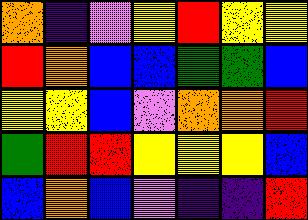[["orange", "indigo", "violet", "yellow", "red", "yellow", "yellow"], ["red", "orange", "blue", "blue", "green", "green", "blue"], ["yellow", "yellow", "blue", "violet", "orange", "orange", "red"], ["green", "red", "red", "yellow", "yellow", "yellow", "blue"], ["blue", "orange", "blue", "violet", "indigo", "indigo", "red"]]